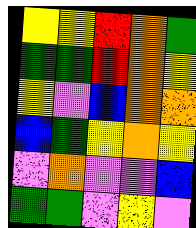[["yellow", "yellow", "red", "orange", "green"], ["green", "green", "red", "orange", "yellow"], ["yellow", "violet", "blue", "orange", "orange"], ["blue", "green", "yellow", "orange", "yellow"], ["violet", "orange", "violet", "violet", "blue"], ["green", "green", "violet", "yellow", "violet"]]